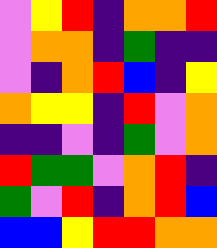[["violet", "yellow", "red", "indigo", "orange", "orange", "red"], ["violet", "orange", "orange", "indigo", "green", "indigo", "indigo"], ["violet", "indigo", "orange", "red", "blue", "indigo", "yellow"], ["orange", "yellow", "yellow", "indigo", "red", "violet", "orange"], ["indigo", "indigo", "violet", "indigo", "green", "violet", "orange"], ["red", "green", "green", "violet", "orange", "red", "indigo"], ["green", "violet", "red", "indigo", "orange", "red", "blue"], ["blue", "blue", "yellow", "red", "red", "orange", "orange"]]